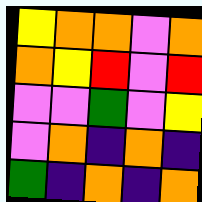[["yellow", "orange", "orange", "violet", "orange"], ["orange", "yellow", "red", "violet", "red"], ["violet", "violet", "green", "violet", "yellow"], ["violet", "orange", "indigo", "orange", "indigo"], ["green", "indigo", "orange", "indigo", "orange"]]